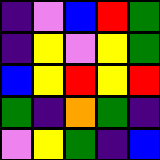[["indigo", "violet", "blue", "red", "green"], ["indigo", "yellow", "violet", "yellow", "green"], ["blue", "yellow", "red", "yellow", "red"], ["green", "indigo", "orange", "green", "indigo"], ["violet", "yellow", "green", "indigo", "blue"]]